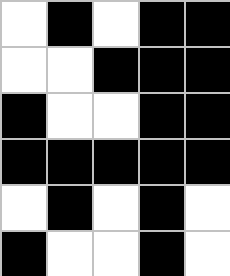[["white", "black", "white", "black", "black"], ["white", "white", "black", "black", "black"], ["black", "white", "white", "black", "black"], ["black", "black", "black", "black", "black"], ["white", "black", "white", "black", "white"], ["black", "white", "white", "black", "white"]]